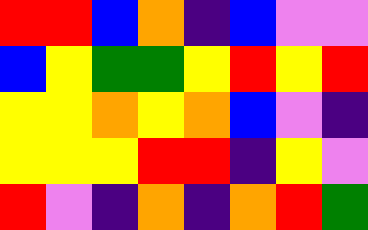[["red", "red", "blue", "orange", "indigo", "blue", "violet", "violet"], ["blue", "yellow", "green", "green", "yellow", "red", "yellow", "red"], ["yellow", "yellow", "orange", "yellow", "orange", "blue", "violet", "indigo"], ["yellow", "yellow", "yellow", "red", "red", "indigo", "yellow", "violet"], ["red", "violet", "indigo", "orange", "indigo", "orange", "red", "green"]]